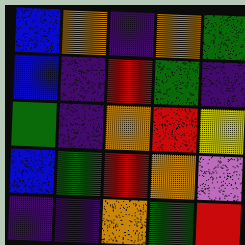[["blue", "orange", "indigo", "orange", "green"], ["blue", "indigo", "red", "green", "indigo"], ["green", "indigo", "orange", "red", "yellow"], ["blue", "green", "red", "orange", "violet"], ["indigo", "indigo", "orange", "green", "red"]]